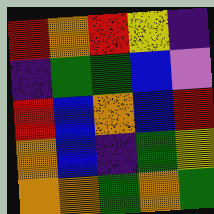[["red", "orange", "red", "yellow", "indigo"], ["indigo", "green", "green", "blue", "violet"], ["red", "blue", "orange", "blue", "red"], ["orange", "blue", "indigo", "green", "yellow"], ["orange", "orange", "green", "orange", "green"]]